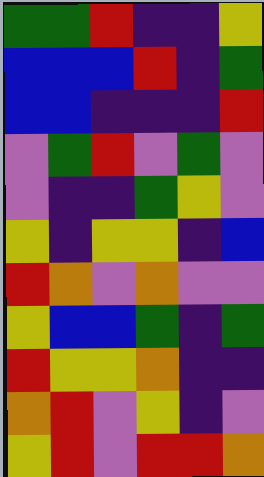[["green", "green", "red", "indigo", "indigo", "yellow"], ["blue", "blue", "blue", "red", "indigo", "green"], ["blue", "blue", "indigo", "indigo", "indigo", "red"], ["violet", "green", "red", "violet", "green", "violet"], ["violet", "indigo", "indigo", "green", "yellow", "violet"], ["yellow", "indigo", "yellow", "yellow", "indigo", "blue"], ["red", "orange", "violet", "orange", "violet", "violet"], ["yellow", "blue", "blue", "green", "indigo", "green"], ["red", "yellow", "yellow", "orange", "indigo", "indigo"], ["orange", "red", "violet", "yellow", "indigo", "violet"], ["yellow", "red", "violet", "red", "red", "orange"]]